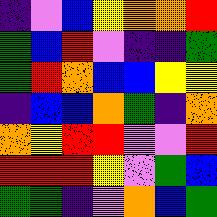[["indigo", "violet", "blue", "yellow", "orange", "orange", "red"], ["green", "blue", "red", "violet", "indigo", "indigo", "green"], ["green", "red", "orange", "blue", "blue", "yellow", "yellow"], ["indigo", "blue", "blue", "orange", "green", "indigo", "orange"], ["orange", "yellow", "red", "red", "violet", "violet", "red"], ["red", "red", "red", "yellow", "violet", "green", "blue"], ["green", "green", "indigo", "violet", "orange", "blue", "green"]]